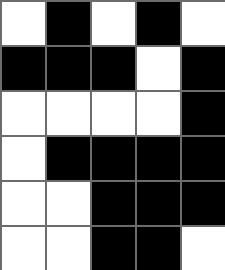[["white", "black", "white", "black", "white"], ["black", "black", "black", "white", "black"], ["white", "white", "white", "white", "black"], ["white", "black", "black", "black", "black"], ["white", "white", "black", "black", "black"], ["white", "white", "black", "black", "white"]]